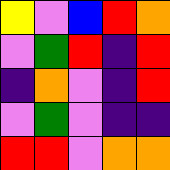[["yellow", "violet", "blue", "red", "orange"], ["violet", "green", "red", "indigo", "red"], ["indigo", "orange", "violet", "indigo", "red"], ["violet", "green", "violet", "indigo", "indigo"], ["red", "red", "violet", "orange", "orange"]]